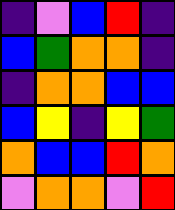[["indigo", "violet", "blue", "red", "indigo"], ["blue", "green", "orange", "orange", "indigo"], ["indigo", "orange", "orange", "blue", "blue"], ["blue", "yellow", "indigo", "yellow", "green"], ["orange", "blue", "blue", "red", "orange"], ["violet", "orange", "orange", "violet", "red"]]